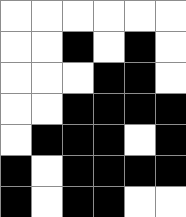[["white", "white", "white", "white", "white", "white"], ["white", "white", "black", "white", "black", "white"], ["white", "white", "white", "black", "black", "white"], ["white", "white", "black", "black", "black", "black"], ["white", "black", "black", "black", "white", "black"], ["black", "white", "black", "black", "black", "black"], ["black", "white", "black", "black", "white", "white"]]